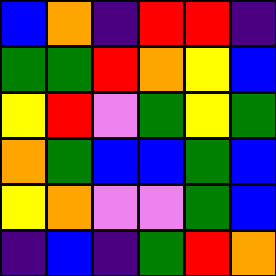[["blue", "orange", "indigo", "red", "red", "indigo"], ["green", "green", "red", "orange", "yellow", "blue"], ["yellow", "red", "violet", "green", "yellow", "green"], ["orange", "green", "blue", "blue", "green", "blue"], ["yellow", "orange", "violet", "violet", "green", "blue"], ["indigo", "blue", "indigo", "green", "red", "orange"]]